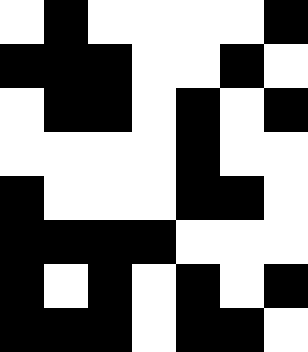[["white", "black", "white", "white", "white", "white", "black"], ["black", "black", "black", "white", "white", "black", "white"], ["white", "black", "black", "white", "black", "white", "black"], ["white", "white", "white", "white", "black", "white", "white"], ["black", "white", "white", "white", "black", "black", "white"], ["black", "black", "black", "black", "white", "white", "white"], ["black", "white", "black", "white", "black", "white", "black"], ["black", "black", "black", "white", "black", "black", "white"]]